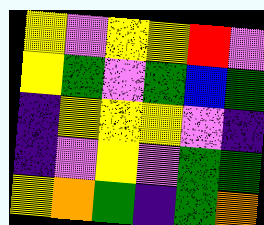[["yellow", "violet", "yellow", "yellow", "red", "violet"], ["yellow", "green", "violet", "green", "blue", "green"], ["indigo", "yellow", "yellow", "yellow", "violet", "indigo"], ["indigo", "violet", "yellow", "violet", "green", "green"], ["yellow", "orange", "green", "indigo", "green", "orange"]]